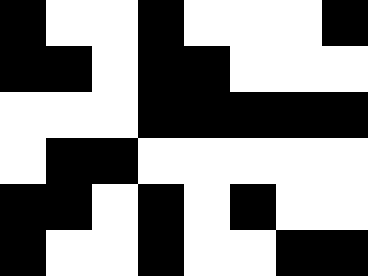[["black", "white", "white", "black", "white", "white", "white", "black"], ["black", "black", "white", "black", "black", "white", "white", "white"], ["white", "white", "white", "black", "black", "black", "black", "black"], ["white", "black", "black", "white", "white", "white", "white", "white"], ["black", "black", "white", "black", "white", "black", "white", "white"], ["black", "white", "white", "black", "white", "white", "black", "black"]]